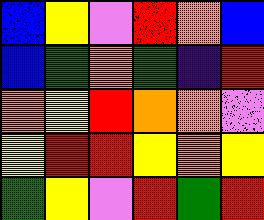[["blue", "yellow", "violet", "red", "orange", "blue"], ["blue", "green", "orange", "green", "indigo", "red"], ["orange", "yellow", "red", "orange", "orange", "violet"], ["yellow", "red", "red", "yellow", "orange", "yellow"], ["green", "yellow", "violet", "red", "green", "red"]]